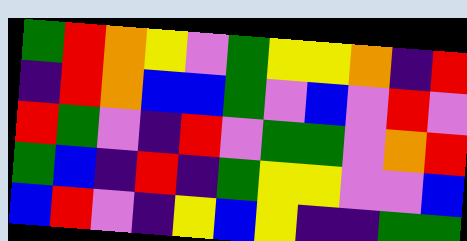[["green", "red", "orange", "yellow", "violet", "green", "yellow", "yellow", "orange", "indigo", "red"], ["indigo", "red", "orange", "blue", "blue", "green", "violet", "blue", "violet", "red", "violet"], ["red", "green", "violet", "indigo", "red", "violet", "green", "green", "violet", "orange", "red"], ["green", "blue", "indigo", "red", "indigo", "green", "yellow", "yellow", "violet", "violet", "blue"], ["blue", "red", "violet", "indigo", "yellow", "blue", "yellow", "indigo", "indigo", "green", "green"]]